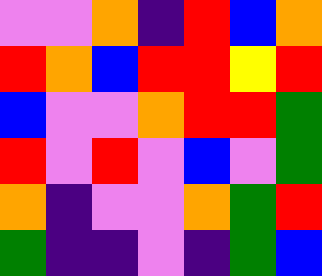[["violet", "violet", "orange", "indigo", "red", "blue", "orange"], ["red", "orange", "blue", "red", "red", "yellow", "red"], ["blue", "violet", "violet", "orange", "red", "red", "green"], ["red", "violet", "red", "violet", "blue", "violet", "green"], ["orange", "indigo", "violet", "violet", "orange", "green", "red"], ["green", "indigo", "indigo", "violet", "indigo", "green", "blue"]]